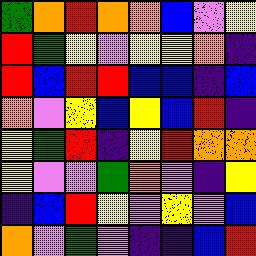[["green", "orange", "red", "orange", "orange", "blue", "violet", "yellow"], ["red", "green", "yellow", "violet", "yellow", "yellow", "orange", "indigo"], ["red", "blue", "red", "red", "blue", "blue", "indigo", "blue"], ["orange", "violet", "yellow", "blue", "yellow", "blue", "red", "indigo"], ["yellow", "green", "red", "indigo", "yellow", "red", "orange", "orange"], ["yellow", "violet", "violet", "green", "orange", "violet", "indigo", "yellow"], ["indigo", "blue", "red", "yellow", "violet", "yellow", "violet", "blue"], ["orange", "violet", "green", "violet", "indigo", "indigo", "blue", "red"]]